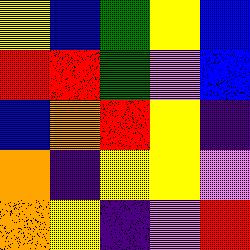[["yellow", "blue", "green", "yellow", "blue"], ["red", "red", "green", "violet", "blue"], ["blue", "orange", "red", "yellow", "indigo"], ["orange", "indigo", "yellow", "yellow", "violet"], ["orange", "yellow", "indigo", "violet", "red"]]